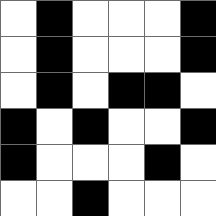[["white", "black", "white", "white", "white", "black"], ["white", "black", "white", "white", "white", "black"], ["white", "black", "white", "black", "black", "white"], ["black", "white", "black", "white", "white", "black"], ["black", "white", "white", "white", "black", "white"], ["white", "white", "black", "white", "white", "white"]]